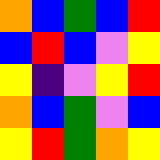[["orange", "blue", "green", "blue", "red"], ["blue", "red", "blue", "violet", "yellow"], ["yellow", "indigo", "violet", "yellow", "red"], ["orange", "blue", "green", "violet", "blue"], ["yellow", "red", "green", "orange", "yellow"]]